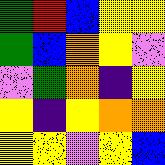[["green", "red", "blue", "yellow", "yellow"], ["green", "blue", "orange", "yellow", "violet"], ["violet", "green", "orange", "indigo", "yellow"], ["yellow", "indigo", "yellow", "orange", "orange"], ["yellow", "yellow", "violet", "yellow", "blue"]]